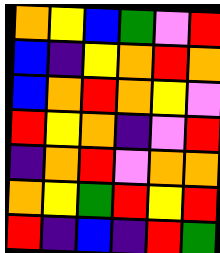[["orange", "yellow", "blue", "green", "violet", "red"], ["blue", "indigo", "yellow", "orange", "red", "orange"], ["blue", "orange", "red", "orange", "yellow", "violet"], ["red", "yellow", "orange", "indigo", "violet", "red"], ["indigo", "orange", "red", "violet", "orange", "orange"], ["orange", "yellow", "green", "red", "yellow", "red"], ["red", "indigo", "blue", "indigo", "red", "green"]]